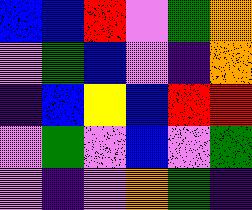[["blue", "blue", "red", "violet", "green", "orange"], ["violet", "green", "blue", "violet", "indigo", "orange"], ["indigo", "blue", "yellow", "blue", "red", "red"], ["violet", "green", "violet", "blue", "violet", "green"], ["violet", "indigo", "violet", "orange", "green", "indigo"]]